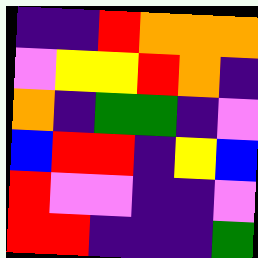[["indigo", "indigo", "red", "orange", "orange", "orange"], ["violet", "yellow", "yellow", "red", "orange", "indigo"], ["orange", "indigo", "green", "green", "indigo", "violet"], ["blue", "red", "red", "indigo", "yellow", "blue"], ["red", "violet", "violet", "indigo", "indigo", "violet"], ["red", "red", "indigo", "indigo", "indigo", "green"]]